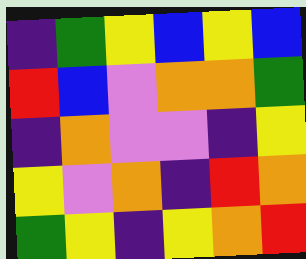[["indigo", "green", "yellow", "blue", "yellow", "blue"], ["red", "blue", "violet", "orange", "orange", "green"], ["indigo", "orange", "violet", "violet", "indigo", "yellow"], ["yellow", "violet", "orange", "indigo", "red", "orange"], ["green", "yellow", "indigo", "yellow", "orange", "red"]]